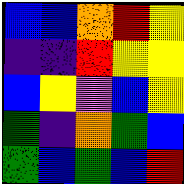[["blue", "blue", "orange", "red", "yellow"], ["indigo", "indigo", "red", "yellow", "yellow"], ["blue", "yellow", "violet", "blue", "yellow"], ["green", "indigo", "orange", "green", "blue"], ["green", "blue", "green", "blue", "red"]]